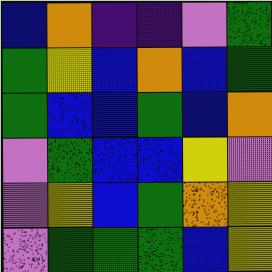[["blue", "orange", "indigo", "indigo", "violet", "green"], ["green", "yellow", "blue", "orange", "blue", "green"], ["green", "blue", "blue", "green", "blue", "orange"], ["violet", "green", "blue", "blue", "yellow", "violet"], ["violet", "yellow", "blue", "green", "orange", "yellow"], ["violet", "green", "green", "green", "blue", "yellow"]]